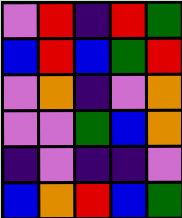[["violet", "red", "indigo", "red", "green"], ["blue", "red", "blue", "green", "red"], ["violet", "orange", "indigo", "violet", "orange"], ["violet", "violet", "green", "blue", "orange"], ["indigo", "violet", "indigo", "indigo", "violet"], ["blue", "orange", "red", "blue", "green"]]